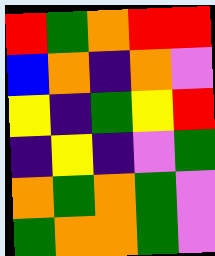[["red", "green", "orange", "red", "red"], ["blue", "orange", "indigo", "orange", "violet"], ["yellow", "indigo", "green", "yellow", "red"], ["indigo", "yellow", "indigo", "violet", "green"], ["orange", "green", "orange", "green", "violet"], ["green", "orange", "orange", "green", "violet"]]